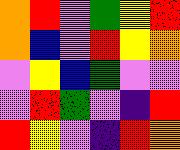[["orange", "red", "violet", "green", "yellow", "red"], ["orange", "blue", "violet", "red", "yellow", "orange"], ["violet", "yellow", "blue", "green", "violet", "violet"], ["violet", "red", "green", "violet", "indigo", "red"], ["red", "yellow", "violet", "indigo", "red", "orange"]]